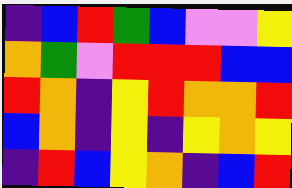[["indigo", "blue", "red", "green", "blue", "violet", "violet", "yellow"], ["orange", "green", "violet", "red", "red", "red", "blue", "blue"], ["red", "orange", "indigo", "yellow", "red", "orange", "orange", "red"], ["blue", "orange", "indigo", "yellow", "indigo", "yellow", "orange", "yellow"], ["indigo", "red", "blue", "yellow", "orange", "indigo", "blue", "red"]]